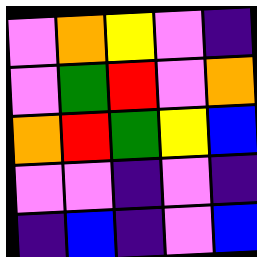[["violet", "orange", "yellow", "violet", "indigo"], ["violet", "green", "red", "violet", "orange"], ["orange", "red", "green", "yellow", "blue"], ["violet", "violet", "indigo", "violet", "indigo"], ["indigo", "blue", "indigo", "violet", "blue"]]